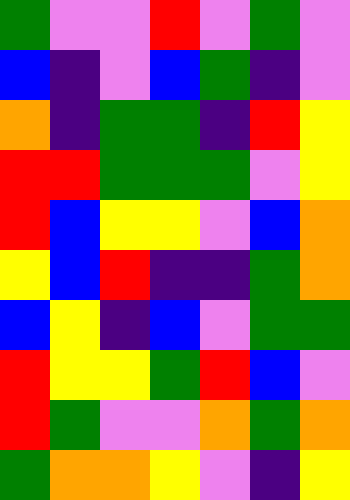[["green", "violet", "violet", "red", "violet", "green", "violet"], ["blue", "indigo", "violet", "blue", "green", "indigo", "violet"], ["orange", "indigo", "green", "green", "indigo", "red", "yellow"], ["red", "red", "green", "green", "green", "violet", "yellow"], ["red", "blue", "yellow", "yellow", "violet", "blue", "orange"], ["yellow", "blue", "red", "indigo", "indigo", "green", "orange"], ["blue", "yellow", "indigo", "blue", "violet", "green", "green"], ["red", "yellow", "yellow", "green", "red", "blue", "violet"], ["red", "green", "violet", "violet", "orange", "green", "orange"], ["green", "orange", "orange", "yellow", "violet", "indigo", "yellow"]]